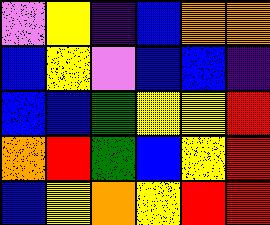[["violet", "yellow", "indigo", "blue", "orange", "orange"], ["blue", "yellow", "violet", "blue", "blue", "indigo"], ["blue", "blue", "green", "yellow", "yellow", "red"], ["orange", "red", "green", "blue", "yellow", "red"], ["blue", "yellow", "orange", "yellow", "red", "red"]]